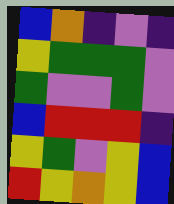[["blue", "orange", "indigo", "violet", "indigo"], ["yellow", "green", "green", "green", "violet"], ["green", "violet", "violet", "green", "violet"], ["blue", "red", "red", "red", "indigo"], ["yellow", "green", "violet", "yellow", "blue"], ["red", "yellow", "orange", "yellow", "blue"]]